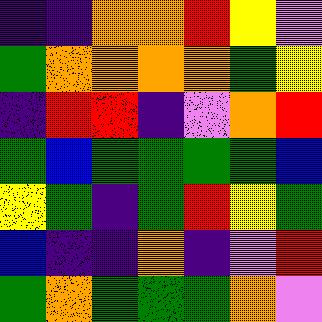[["indigo", "indigo", "orange", "orange", "red", "yellow", "violet"], ["green", "orange", "orange", "orange", "orange", "green", "yellow"], ["indigo", "red", "red", "indigo", "violet", "orange", "red"], ["green", "blue", "green", "green", "green", "green", "blue"], ["yellow", "green", "indigo", "green", "red", "yellow", "green"], ["blue", "indigo", "indigo", "orange", "indigo", "violet", "red"], ["green", "orange", "green", "green", "green", "orange", "violet"]]